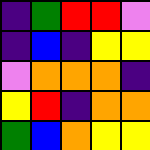[["indigo", "green", "red", "red", "violet"], ["indigo", "blue", "indigo", "yellow", "yellow"], ["violet", "orange", "orange", "orange", "indigo"], ["yellow", "red", "indigo", "orange", "orange"], ["green", "blue", "orange", "yellow", "yellow"]]